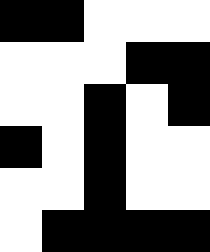[["black", "black", "white", "white", "white"], ["white", "white", "white", "black", "black"], ["white", "white", "black", "white", "black"], ["black", "white", "black", "white", "white"], ["white", "white", "black", "white", "white"], ["white", "black", "black", "black", "black"]]